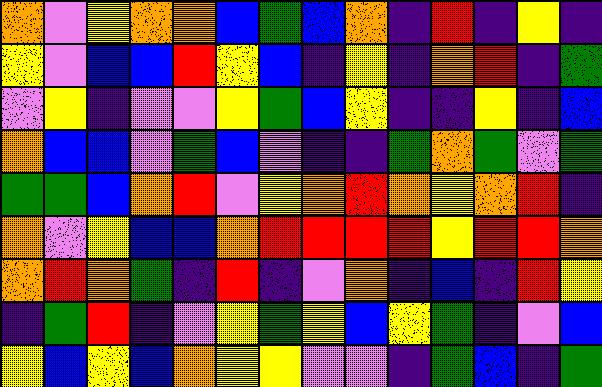[["orange", "violet", "yellow", "orange", "orange", "blue", "green", "blue", "orange", "indigo", "red", "indigo", "yellow", "indigo"], ["yellow", "violet", "blue", "blue", "red", "yellow", "blue", "indigo", "yellow", "indigo", "orange", "red", "indigo", "green"], ["violet", "yellow", "indigo", "violet", "violet", "yellow", "green", "blue", "yellow", "indigo", "indigo", "yellow", "indigo", "blue"], ["orange", "blue", "blue", "violet", "green", "blue", "violet", "indigo", "indigo", "green", "orange", "green", "violet", "green"], ["green", "green", "blue", "orange", "red", "violet", "yellow", "orange", "red", "orange", "yellow", "orange", "red", "indigo"], ["orange", "violet", "yellow", "blue", "blue", "orange", "red", "red", "red", "red", "yellow", "red", "red", "orange"], ["orange", "red", "orange", "green", "indigo", "red", "indigo", "violet", "orange", "indigo", "blue", "indigo", "red", "yellow"], ["indigo", "green", "red", "indigo", "violet", "yellow", "green", "yellow", "blue", "yellow", "green", "indigo", "violet", "blue"], ["yellow", "blue", "yellow", "blue", "orange", "yellow", "yellow", "violet", "violet", "indigo", "green", "blue", "indigo", "green"]]